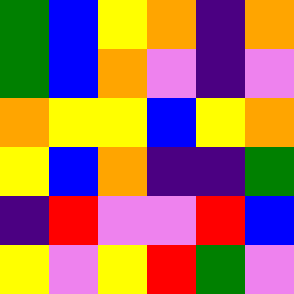[["green", "blue", "yellow", "orange", "indigo", "orange"], ["green", "blue", "orange", "violet", "indigo", "violet"], ["orange", "yellow", "yellow", "blue", "yellow", "orange"], ["yellow", "blue", "orange", "indigo", "indigo", "green"], ["indigo", "red", "violet", "violet", "red", "blue"], ["yellow", "violet", "yellow", "red", "green", "violet"]]